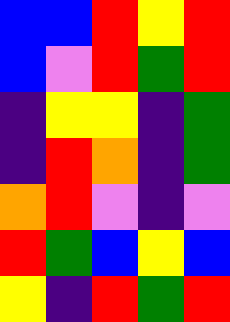[["blue", "blue", "red", "yellow", "red"], ["blue", "violet", "red", "green", "red"], ["indigo", "yellow", "yellow", "indigo", "green"], ["indigo", "red", "orange", "indigo", "green"], ["orange", "red", "violet", "indigo", "violet"], ["red", "green", "blue", "yellow", "blue"], ["yellow", "indigo", "red", "green", "red"]]